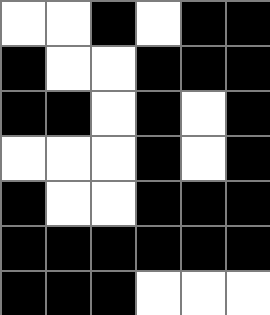[["white", "white", "black", "white", "black", "black"], ["black", "white", "white", "black", "black", "black"], ["black", "black", "white", "black", "white", "black"], ["white", "white", "white", "black", "white", "black"], ["black", "white", "white", "black", "black", "black"], ["black", "black", "black", "black", "black", "black"], ["black", "black", "black", "white", "white", "white"]]